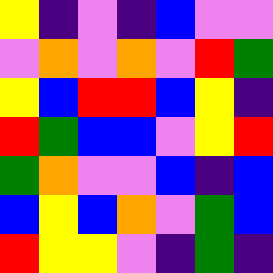[["yellow", "indigo", "violet", "indigo", "blue", "violet", "violet"], ["violet", "orange", "violet", "orange", "violet", "red", "green"], ["yellow", "blue", "red", "red", "blue", "yellow", "indigo"], ["red", "green", "blue", "blue", "violet", "yellow", "red"], ["green", "orange", "violet", "violet", "blue", "indigo", "blue"], ["blue", "yellow", "blue", "orange", "violet", "green", "blue"], ["red", "yellow", "yellow", "violet", "indigo", "green", "indigo"]]